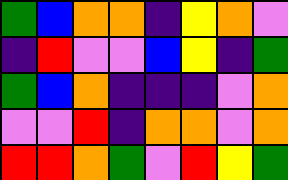[["green", "blue", "orange", "orange", "indigo", "yellow", "orange", "violet"], ["indigo", "red", "violet", "violet", "blue", "yellow", "indigo", "green"], ["green", "blue", "orange", "indigo", "indigo", "indigo", "violet", "orange"], ["violet", "violet", "red", "indigo", "orange", "orange", "violet", "orange"], ["red", "red", "orange", "green", "violet", "red", "yellow", "green"]]